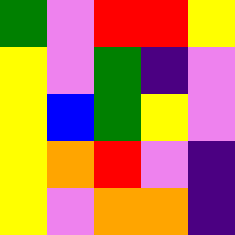[["green", "violet", "red", "red", "yellow"], ["yellow", "violet", "green", "indigo", "violet"], ["yellow", "blue", "green", "yellow", "violet"], ["yellow", "orange", "red", "violet", "indigo"], ["yellow", "violet", "orange", "orange", "indigo"]]